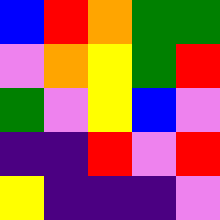[["blue", "red", "orange", "green", "green"], ["violet", "orange", "yellow", "green", "red"], ["green", "violet", "yellow", "blue", "violet"], ["indigo", "indigo", "red", "violet", "red"], ["yellow", "indigo", "indigo", "indigo", "violet"]]